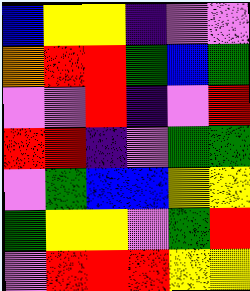[["blue", "yellow", "yellow", "indigo", "violet", "violet"], ["orange", "red", "red", "green", "blue", "green"], ["violet", "violet", "red", "indigo", "violet", "red"], ["red", "red", "indigo", "violet", "green", "green"], ["violet", "green", "blue", "blue", "yellow", "yellow"], ["green", "yellow", "yellow", "violet", "green", "red"], ["violet", "red", "red", "red", "yellow", "yellow"]]